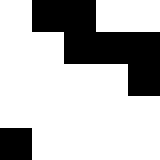[["white", "black", "black", "white", "white"], ["white", "white", "black", "black", "black"], ["white", "white", "white", "white", "black"], ["white", "white", "white", "white", "white"], ["black", "white", "white", "white", "white"]]